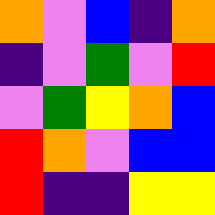[["orange", "violet", "blue", "indigo", "orange"], ["indigo", "violet", "green", "violet", "red"], ["violet", "green", "yellow", "orange", "blue"], ["red", "orange", "violet", "blue", "blue"], ["red", "indigo", "indigo", "yellow", "yellow"]]